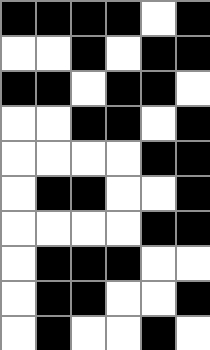[["black", "black", "black", "black", "white", "black"], ["white", "white", "black", "white", "black", "black"], ["black", "black", "white", "black", "black", "white"], ["white", "white", "black", "black", "white", "black"], ["white", "white", "white", "white", "black", "black"], ["white", "black", "black", "white", "white", "black"], ["white", "white", "white", "white", "black", "black"], ["white", "black", "black", "black", "white", "white"], ["white", "black", "black", "white", "white", "black"], ["white", "black", "white", "white", "black", "white"]]